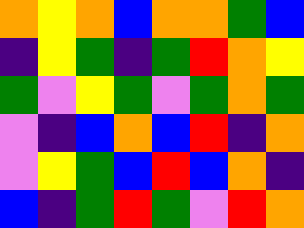[["orange", "yellow", "orange", "blue", "orange", "orange", "green", "blue"], ["indigo", "yellow", "green", "indigo", "green", "red", "orange", "yellow"], ["green", "violet", "yellow", "green", "violet", "green", "orange", "green"], ["violet", "indigo", "blue", "orange", "blue", "red", "indigo", "orange"], ["violet", "yellow", "green", "blue", "red", "blue", "orange", "indigo"], ["blue", "indigo", "green", "red", "green", "violet", "red", "orange"]]